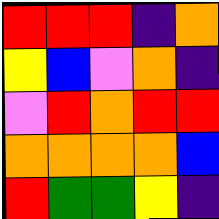[["red", "red", "red", "indigo", "orange"], ["yellow", "blue", "violet", "orange", "indigo"], ["violet", "red", "orange", "red", "red"], ["orange", "orange", "orange", "orange", "blue"], ["red", "green", "green", "yellow", "indigo"]]